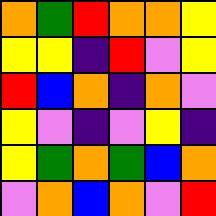[["orange", "green", "red", "orange", "orange", "yellow"], ["yellow", "yellow", "indigo", "red", "violet", "yellow"], ["red", "blue", "orange", "indigo", "orange", "violet"], ["yellow", "violet", "indigo", "violet", "yellow", "indigo"], ["yellow", "green", "orange", "green", "blue", "orange"], ["violet", "orange", "blue", "orange", "violet", "red"]]